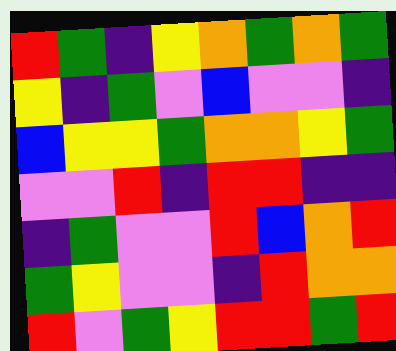[["red", "green", "indigo", "yellow", "orange", "green", "orange", "green"], ["yellow", "indigo", "green", "violet", "blue", "violet", "violet", "indigo"], ["blue", "yellow", "yellow", "green", "orange", "orange", "yellow", "green"], ["violet", "violet", "red", "indigo", "red", "red", "indigo", "indigo"], ["indigo", "green", "violet", "violet", "red", "blue", "orange", "red"], ["green", "yellow", "violet", "violet", "indigo", "red", "orange", "orange"], ["red", "violet", "green", "yellow", "red", "red", "green", "red"]]